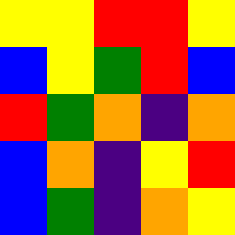[["yellow", "yellow", "red", "red", "yellow"], ["blue", "yellow", "green", "red", "blue"], ["red", "green", "orange", "indigo", "orange"], ["blue", "orange", "indigo", "yellow", "red"], ["blue", "green", "indigo", "orange", "yellow"]]